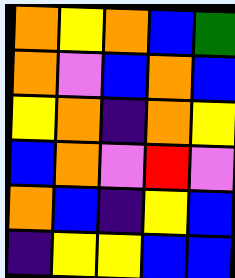[["orange", "yellow", "orange", "blue", "green"], ["orange", "violet", "blue", "orange", "blue"], ["yellow", "orange", "indigo", "orange", "yellow"], ["blue", "orange", "violet", "red", "violet"], ["orange", "blue", "indigo", "yellow", "blue"], ["indigo", "yellow", "yellow", "blue", "blue"]]